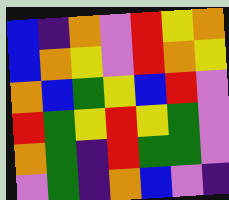[["blue", "indigo", "orange", "violet", "red", "yellow", "orange"], ["blue", "orange", "yellow", "violet", "red", "orange", "yellow"], ["orange", "blue", "green", "yellow", "blue", "red", "violet"], ["red", "green", "yellow", "red", "yellow", "green", "violet"], ["orange", "green", "indigo", "red", "green", "green", "violet"], ["violet", "green", "indigo", "orange", "blue", "violet", "indigo"]]